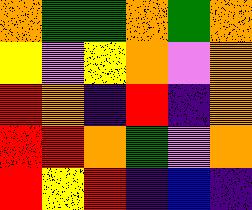[["orange", "green", "green", "orange", "green", "orange"], ["yellow", "violet", "yellow", "orange", "violet", "orange"], ["red", "orange", "indigo", "red", "indigo", "orange"], ["red", "red", "orange", "green", "violet", "orange"], ["red", "yellow", "red", "indigo", "blue", "indigo"]]